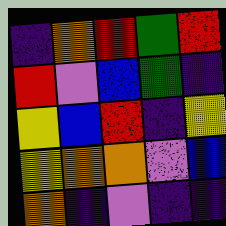[["indigo", "orange", "red", "green", "red"], ["red", "violet", "blue", "green", "indigo"], ["yellow", "blue", "red", "indigo", "yellow"], ["yellow", "orange", "orange", "violet", "blue"], ["orange", "indigo", "violet", "indigo", "indigo"]]